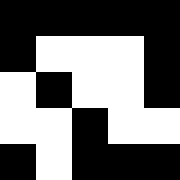[["black", "black", "black", "black", "black"], ["black", "white", "white", "white", "black"], ["white", "black", "white", "white", "black"], ["white", "white", "black", "white", "white"], ["black", "white", "black", "black", "black"]]